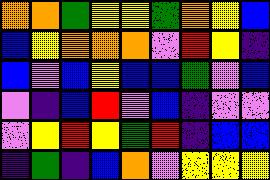[["orange", "orange", "green", "yellow", "yellow", "green", "orange", "yellow", "blue"], ["blue", "yellow", "orange", "orange", "orange", "violet", "red", "yellow", "indigo"], ["blue", "violet", "blue", "yellow", "blue", "blue", "green", "violet", "blue"], ["violet", "indigo", "blue", "red", "violet", "blue", "indigo", "violet", "violet"], ["violet", "yellow", "red", "yellow", "green", "red", "indigo", "blue", "blue"], ["indigo", "green", "indigo", "blue", "orange", "violet", "yellow", "yellow", "yellow"]]